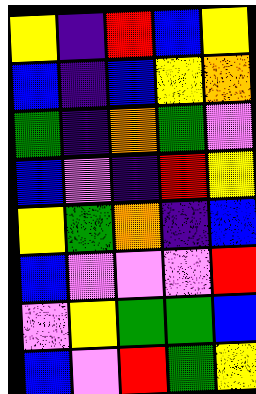[["yellow", "indigo", "red", "blue", "yellow"], ["blue", "indigo", "blue", "yellow", "orange"], ["green", "indigo", "orange", "green", "violet"], ["blue", "violet", "indigo", "red", "yellow"], ["yellow", "green", "orange", "indigo", "blue"], ["blue", "violet", "violet", "violet", "red"], ["violet", "yellow", "green", "green", "blue"], ["blue", "violet", "red", "green", "yellow"]]